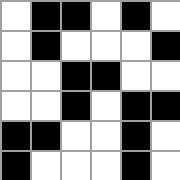[["white", "black", "black", "white", "black", "white"], ["white", "black", "white", "white", "white", "black"], ["white", "white", "black", "black", "white", "white"], ["white", "white", "black", "white", "black", "black"], ["black", "black", "white", "white", "black", "white"], ["black", "white", "white", "white", "black", "white"]]